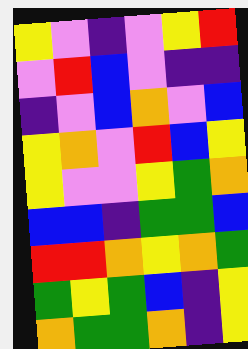[["yellow", "violet", "indigo", "violet", "yellow", "red"], ["violet", "red", "blue", "violet", "indigo", "indigo"], ["indigo", "violet", "blue", "orange", "violet", "blue"], ["yellow", "orange", "violet", "red", "blue", "yellow"], ["yellow", "violet", "violet", "yellow", "green", "orange"], ["blue", "blue", "indigo", "green", "green", "blue"], ["red", "red", "orange", "yellow", "orange", "green"], ["green", "yellow", "green", "blue", "indigo", "yellow"], ["orange", "green", "green", "orange", "indigo", "yellow"]]